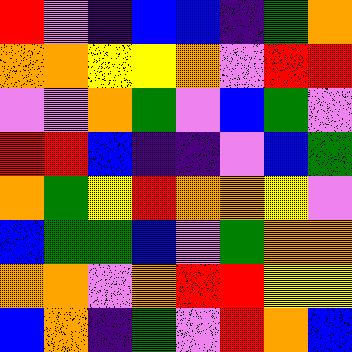[["red", "violet", "indigo", "blue", "blue", "indigo", "green", "orange"], ["orange", "orange", "yellow", "yellow", "orange", "violet", "red", "red"], ["violet", "violet", "orange", "green", "violet", "blue", "green", "violet"], ["red", "red", "blue", "indigo", "indigo", "violet", "blue", "green"], ["orange", "green", "yellow", "red", "orange", "orange", "yellow", "violet"], ["blue", "green", "green", "blue", "violet", "green", "orange", "orange"], ["orange", "orange", "violet", "orange", "red", "red", "yellow", "yellow"], ["blue", "orange", "indigo", "green", "violet", "red", "orange", "blue"]]